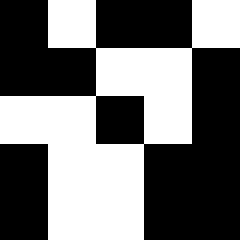[["black", "white", "black", "black", "white"], ["black", "black", "white", "white", "black"], ["white", "white", "black", "white", "black"], ["black", "white", "white", "black", "black"], ["black", "white", "white", "black", "black"]]